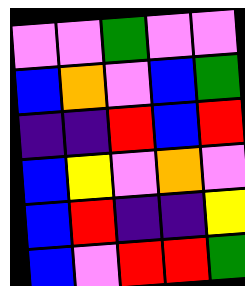[["violet", "violet", "green", "violet", "violet"], ["blue", "orange", "violet", "blue", "green"], ["indigo", "indigo", "red", "blue", "red"], ["blue", "yellow", "violet", "orange", "violet"], ["blue", "red", "indigo", "indigo", "yellow"], ["blue", "violet", "red", "red", "green"]]